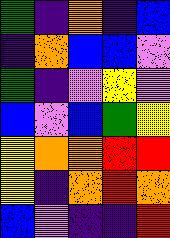[["green", "indigo", "orange", "indigo", "blue"], ["indigo", "orange", "blue", "blue", "violet"], ["green", "indigo", "violet", "yellow", "violet"], ["blue", "violet", "blue", "green", "yellow"], ["yellow", "orange", "orange", "red", "red"], ["yellow", "indigo", "orange", "red", "orange"], ["blue", "violet", "indigo", "indigo", "red"]]